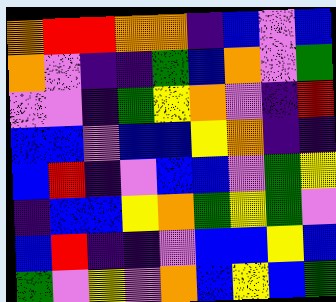[["orange", "red", "red", "orange", "orange", "indigo", "blue", "violet", "blue"], ["orange", "violet", "indigo", "indigo", "green", "blue", "orange", "violet", "green"], ["violet", "violet", "indigo", "green", "yellow", "orange", "violet", "indigo", "red"], ["blue", "blue", "violet", "blue", "blue", "yellow", "orange", "indigo", "indigo"], ["blue", "red", "indigo", "violet", "blue", "blue", "violet", "green", "yellow"], ["indigo", "blue", "blue", "yellow", "orange", "green", "yellow", "green", "violet"], ["blue", "red", "indigo", "indigo", "violet", "blue", "blue", "yellow", "blue"], ["green", "violet", "yellow", "violet", "orange", "blue", "yellow", "blue", "green"]]